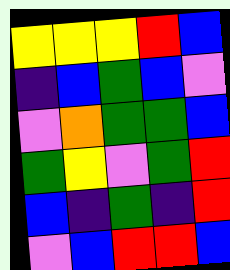[["yellow", "yellow", "yellow", "red", "blue"], ["indigo", "blue", "green", "blue", "violet"], ["violet", "orange", "green", "green", "blue"], ["green", "yellow", "violet", "green", "red"], ["blue", "indigo", "green", "indigo", "red"], ["violet", "blue", "red", "red", "blue"]]